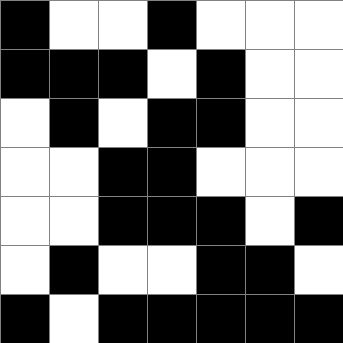[["black", "white", "white", "black", "white", "white", "white"], ["black", "black", "black", "white", "black", "white", "white"], ["white", "black", "white", "black", "black", "white", "white"], ["white", "white", "black", "black", "white", "white", "white"], ["white", "white", "black", "black", "black", "white", "black"], ["white", "black", "white", "white", "black", "black", "white"], ["black", "white", "black", "black", "black", "black", "black"]]